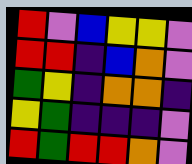[["red", "violet", "blue", "yellow", "yellow", "violet"], ["red", "red", "indigo", "blue", "orange", "violet"], ["green", "yellow", "indigo", "orange", "orange", "indigo"], ["yellow", "green", "indigo", "indigo", "indigo", "violet"], ["red", "green", "red", "red", "orange", "violet"]]